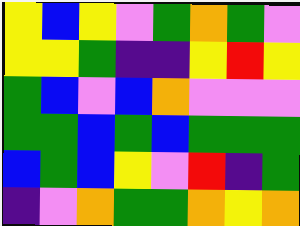[["yellow", "blue", "yellow", "violet", "green", "orange", "green", "violet"], ["yellow", "yellow", "green", "indigo", "indigo", "yellow", "red", "yellow"], ["green", "blue", "violet", "blue", "orange", "violet", "violet", "violet"], ["green", "green", "blue", "green", "blue", "green", "green", "green"], ["blue", "green", "blue", "yellow", "violet", "red", "indigo", "green"], ["indigo", "violet", "orange", "green", "green", "orange", "yellow", "orange"]]